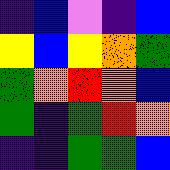[["indigo", "blue", "violet", "indigo", "blue"], ["yellow", "blue", "yellow", "orange", "green"], ["green", "orange", "red", "orange", "blue"], ["green", "indigo", "green", "red", "orange"], ["indigo", "indigo", "green", "green", "blue"]]